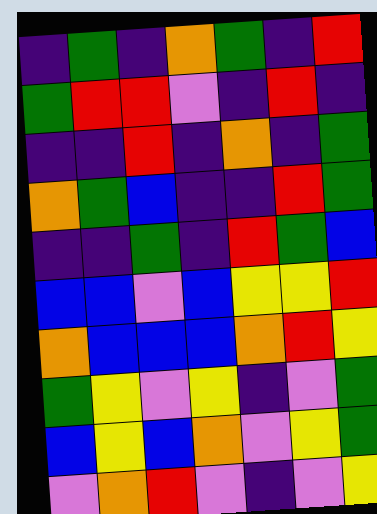[["indigo", "green", "indigo", "orange", "green", "indigo", "red"], ["green", "red", "red", "violet", "indigo", "red", "indigo"], ["indigo", "indigo", "red", "indigo", "orange", "indigo", "green"], ["orange", "green", "blue", "indigo", "indigo", "red", "green"], ["indigo", "indigo", "green", "indigo", "red", "green", "blue"], ["blue", "blue", "violet", "blue", "yellow", "yellow", "red"], ["orange", "blue", "blue", "blue", "orange", "red", "yellow"], ["green", "yellow", "violet", "yellow", "indigo", "violet", "green"], ["blue", "yellow", "blue", "orange", "violet", "yellow", "green"], ["violet", "orange", "red", "violet", "indigo", "violet", "yellow"]]